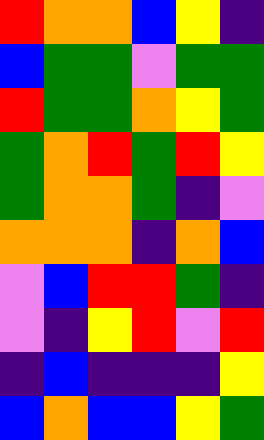[["red", "orange", "orange", "blue", "yellow", "indigo"], ["blue", "green", "green", "violet", "green", "green"], ["red", "green", "green", "orange", "yellow", "green"], ["green", "orange", "red", "green", "red", "yellow"], ["green", "orange", "orange", "green", "indigo", "violet"], ["orange", "orange", "orange", "indigo", "orange", "blue"], ["violet", "blue", "red", "red", "green", "indigo"], ["violet", "indigo", "yellow", "red", "violet", "red"], ["indigo", "blue", "indigo", "indigo", "indigo", "yellow"], ["blue", "orange", "blue", "blue", "yellow", "green"]]